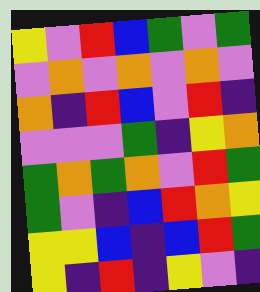[["yellow", "violet", "red", "blue", "green", "violet", "green"], ["violet", "orange", "violet", "orange", "violet", "orange", "violet"], ["orange", "indigo", "red", "blue", "violet", "red", "indigo"], ["violet", "violet", "violet", "green", "indigo", "yellow", "orange"], ["green", "orange", "green", "orange", "violet", "red", "green"], ["green", "violet", "indigo", "blue", "red", "orange", "yellow"], ["yellow", "yellow", "blue", "indigo", "blue", "red", "green"], ["yellow", "indigo", "red", "indigo", "yellow", "violet", "indigo"]]